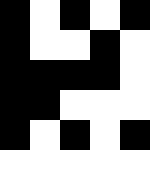[["black", "white", "black", "white", "black"], ["black", "white", "white", "black", "white"], ["black", "black", "black", "black", "white"], ["black", "black", "white", "white", "white"], ["black", "white", "black", "white", "black"], ["white", "white", "white", "white", "white"]]